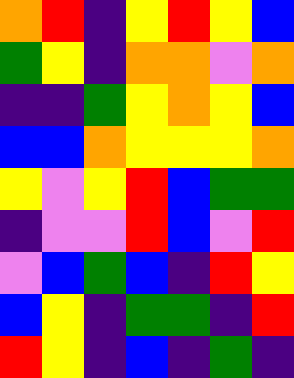[["orange", "red", "indigo", "yellow", "red", "yellow", "blue"], ["green", "yellow", "indigo", "orange", "orange", "violet", "orange"], ["indigo", "indigo", "green", "yellow", "orange", "yellow", "blue"], ["blue", "blue", "orange", "yellow", "yellow", "yellow", "orange"], ["yellow", "violet", "yellow", "red", "blue", "green", "green"], ["indigo", "violet", "violet", "red", "blue", "violet", "red"], ["violet", "blue", "green", "blue", "indigo", "red", "yellow"], ["blue", "yellow", "indigo", "green", "green", "indigo", "red"], ["red", "yellow", "indigo", "blue", "indigo", "green", "indigo"]]